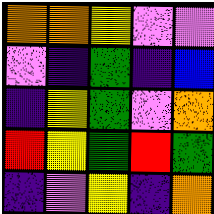[["orange", "orange", "yellow", "violet", "violet"], ["violet", "indigo", "green", "indigo", "blue"], ["indigo", "yellow", "green", "violet", "orange"], ["red", "yellow", "green", "red", "green"], ["indigo", "violet", "yellow", "indigo", "orange"]]